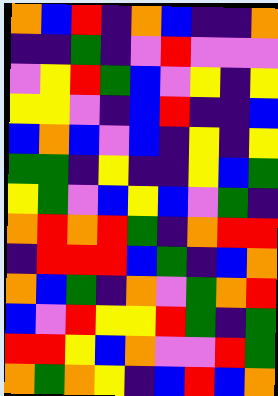[["orange", "blue", "red", "indigo", "orange", "blue", "indigo", "indigo", "orange"], ["indigo", "indigo", "green", "indigo", "violet", "red", "violet", "violet", "violet"], ["violet", "yellow", "red", "green", "blue", "violet", "yellow", "indigo", "yellow"], ["yellow", "yellow", "violet", "indigo", "blue", "red", "indigo", "indigo", "blue"], ["blue", "orange", "blue", "violet", "blue", "indigo", "yellow", "indigo", "yellow"], ["green", "green", "indigo", "yellow", "indigo", "indigo", "yellow", "blue", "green"], ["yellow", "green", "violet", "blue", "yellow", "blue", "violet", "green", "indigo"], ["orange", "red", "orange", "red", "green", "indigo", "orange", "red", "red"], ["indigo", "red", "red", "red", "blue", "green", "indigo", "blue", "orange"], ["orange", "blue", "green", "indigo", "orange", "violet", "green", "orange", "red"], ["blue", "violet", "red", "yellow", "yellow", "red", "green", "indigo", "green"], ["red", "red", "yellow", "blue", "orange", "violet", "violet", "red", "green"], ["orange", "green", "orange", "yellow", "indigo", "blue", "red", "blue", "orange"]]